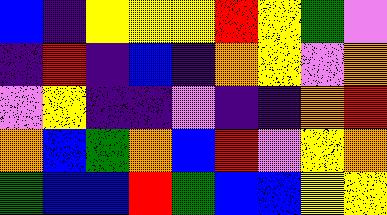[["blue", "indigo", "yellow", "yellow", "yellow", "red", "yellow", "green", "violet"], ["indigo", "red", "indigo", "blue", "indigo", "orange", "yellow", "violet", "orange"], ["violet", "yellow", "indigo", "indigo", "violet", "indigo", "indigo", "orange", "red"], ["orange", "blue", "green", "orange", "blue", "red", "violet", "yellow", "orange"], ["green", "blue", "blue", "red", "green", "blue", "blue", "yellow", "yellow"]]